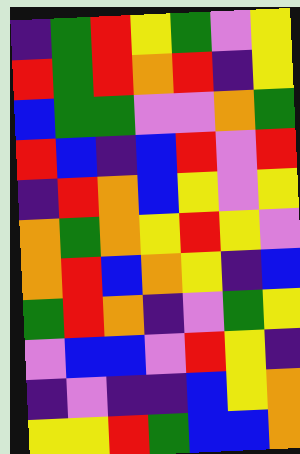[["indigo", "green", "red", "yellow", "green", "violet", "yellow"], ["red", "green", "red", "orange", "red", "indigo", "yellow"], ["blue", "green", "green", "violet", "violet", "orange", "green"], ["red", "blue", "indigo", "blue", "red", "violet", "red"], ["indigo", "red", "orange", "blue", "yellow", "violet", "yellow"], ["orange", "green", "orange", "yellow", "red", "yellow", "violet"], ["orange", "red", "blue", "orange", "yellow", "indigo", "blue"], ["green", "red", "orange", "indigo", "violet", "green", "yellow"], ["violet", "blue", "blue", "violet", "red", "yellow", "indigo"], ["indigo", "violet", "indigo", "indigo", "blue", "yellow", "orange"], ["yellow", "yellow", "red", "green", "blue", "blue", "orange"]]